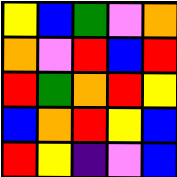[["yellow", "blue", "green", "violet", "orange"], ["orange", "violet", "red", "blue", "red"], ["red", "green", "orange", "red", "yellow"], ["blue", "orange", "red", "yellow", "blue"], ["red", "yellow", "indigo", "violet", "blue"]]